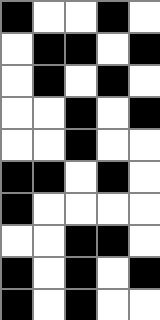[["black", "white", "white", "black", "white"], ["white", "black", "black", "white", "black"], ["white", "black", "white", "black", "white"], ["white", "white", "black", "white", "black"], ["white", "white", "black", "white", "white"], ["black", "black", "white", "black", "white"], ["black", "white", "white", "white", "white"], ["white", "white", "black", "black", "white"], ["black", "white", "black", "white", "black"], ["black", "white", "black", "white", "white"]]